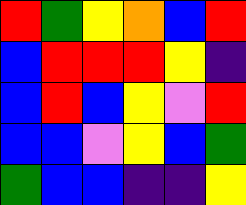[["red", "green", "yellow", "orange", "blue", "red"], ["blue", "red", "red", "red", "yellow", "indigo"], ["blue", "red", "blue", "yellow", "violet", "red"], ["blue", "blue", "violet", "yellow", "blue", "green"], ["green", "blue", "blue", "indigo", "indigo", "yellow"]]